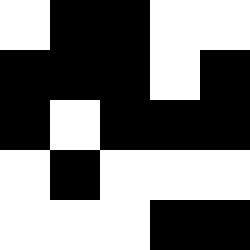[["white", "black", "black", "white", "white"], ["black", "black", "black", "white", "black"], ["black", "white", "black", "black", "black"], ["white", "black", "white", "white", "white"], ["white", "white", "white", "black", "black"]]